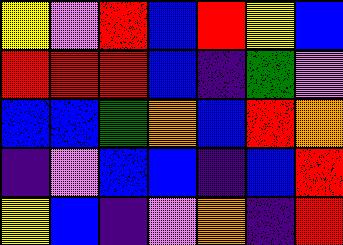[["yellow", "violet", "red", "blue", "red", "yellow", "blue"], ["red", "red", "red", "blue", "indigo", "green", "violet"], ["blue", "blue", "green", "orange", "blue", "red", "orange"], ["indigo", "violet", "blue", "blue", "indigo", "blue", "red"], ["yellow", "blue", "indigo", "violet", "orange", "indigo", "red"]]